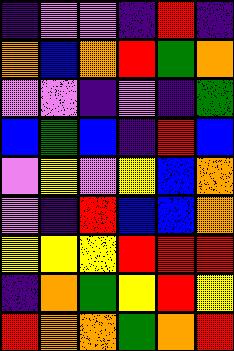[["indigo", "violet", "violet", "indigo", "red", "indigo"], ["orange", "blue", "orange", "red", "green", "orange"], ["violet", "violet", "indigo", "violet", "indigo", "green"], ["blue", "green", "blue", "indigo", "red", "blue"], ["violet", "yellow", "violet", "yellow", "blue", "orange"], ["violet", "indigo", "red", "blue", "blue", "orange"], ["yellow", "yellow", "yellow", "red", "red", "red"], ["indigo", "orange", "green", "yellow", "red", "yellow"], ["red", "orange", "orange", "green", "orange", "red"]]